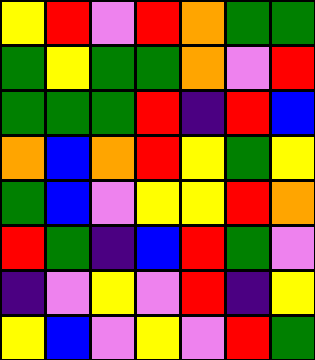[["yellow", "red", "violet", "red", "orange", "green", "green"], ["green", "yellow", "green", "green", "orange", "violet", "red"], ["green", "green", "green", "red", "indigo", "red", "blue"], ["orange", "blue", "orange", "red", "yellow", "green", "yellow"], ["green", "blue", "violet", "yellow", "yellow", "red", "orange"], ["red", "green", "indigo", "blue", "red", "green", "violet"], ["indigo", "violet", "yellow", "violet", "red", "indigo", "yellow"], ["yellow", "blue", "violet", "yellow", "violet", "red", "green"]]